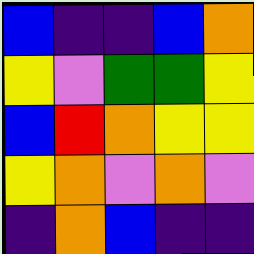[["blue", "indigo", "indigo", "blue", "orange"], ["yellow", "violet", "green", "green", "yellow"], ["blue", "red", "orange", "yellow", "yellow"], ["yellow", "orange", "violet", "orange", "violet"], ["indigo", "orange", "blue", "indigo", "indigo"]]